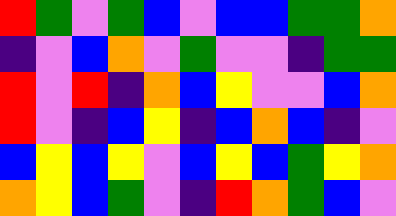[["red", "green", "violet", "green", "blue", "violet", "blue", "blue", "green", "green", "orange"], ["indigo", "violet", "blue", "orange", "violet", "green", "violet", "violet", "indigo", "green", "green"], ["red", "violet", "red", "indigo", "orange", "blue", "yellow", "violet", "violet", "blue", "orange"], ["red", "violet", "indigo", "blue", "yellow", "indigo", "blue", "orange", "blue", "indigo", "violet"], ["blue", "yellow", "blue", "yellow", "violet", "blue", "yellow", "blue", "green", "yellow", "orange"], ["orange", "yellow", "blue", "green", "violet", "indigo", "red", "orange", "green", "blue", "violet"]]